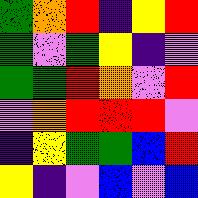[["green", "orange", "red", "indigo", "yellow", "red"], ["green", "violet", "green", "yellow", "indigo", "violet"], ["green", "green", "red", "orange", "violet", "red"], ["violet", "orange", "red", "red", "red", "violet"], ["indigo", "yellow", "green", "green", "blue", "red"], ["yellow", "indigo", "violet", "blue", "violet", "blue"]]